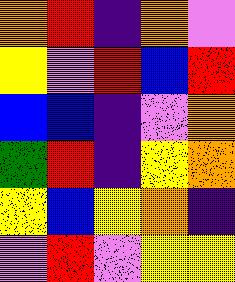[["orange", "red", "indigo", "orange", "violet"], ["yellow", "violet", "red", "blue", "red"], ["blue", "blue", "indigo", "violet", "orange"], ["green", "red", "indigo", "yellow", "orange"], ["yellow", "blue", "yellow", "orange", "indigo"], ["violet", "red", "violet", "yellow", "yellow"]]